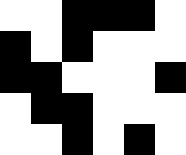[["white", "white", "black", "black", "black", "white"], ["black", "white", "black", "white", "white", "white"], ["black", "black", "white", "white", "white", "black"], ["white", "black", "black", "white", "white", "white"], ["white", "white", "black", "white", "black", "white"]]